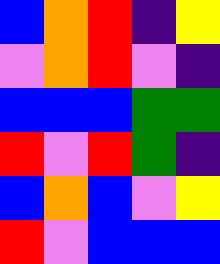[["blue", "orange", "red", "indigo", "yellow"], ["violet", "orange", "red", "violet", "indigo"], ["blue", "blue", "blue", "green", "green"], ["red", "violet", "red", "green", "indigo"], ["blue", "orange", "blue", "violet", "yellow"], ["red", "violet", "blue", "blue", "blue"]]